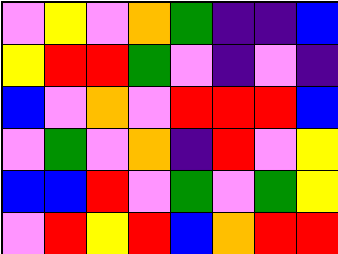[["violet", "yellow", "violet", "orange", "green", "indigo", "indigo", "blue"], ["yellow", "red", "red", "green", "violet", "indigo", "violet", "indigo"], ["blue", "violet", "orange", "violet", "red", "red", "red", "blue"], ["violet", "green", "violet", "orange", "indigo", "red", "violet", "yellow"], ["blue", "blue", "red", "violet", "green", "violet", "green", "yellow"], ["violet", "red", "yellow", "red", "blue", "orange", "red", "red"]]